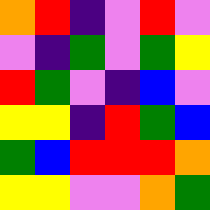[["orange", "red", "indigo", "violet", "red", "violet"], ["violet", "indigo", "green", "violet", "green", "yellow"], ["red", "green", "violet", "indigo", "blue", "violet"], ["yellow", "yellow", "indigo", "red", "green", "blue"], ["green", "blue", "red", "red", "red", "orange"], ["yellow", "yellow", "violet", "violet", "orange", "green"]]